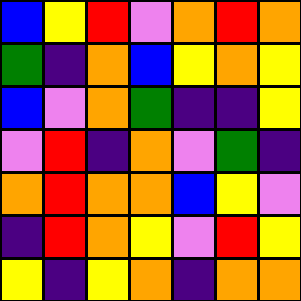[["blue", "yellow", "red", "violet", "orange", "red", "orange"], ["green", "indigo", "orange", "blue", "yellow", "orange", "yellow"], ["blue", "violet", "orange", "green", "indigo", "indigo", "yellow"], ["violet", "red", "indigo", "orange", "violet", "green", "indigo"], ["orange", "red", "orange", "orange", "blue", "yellow", "violet"], ["indigo", "red", "orange", "yellow", "violet", "red", "yellow"], ["yellow", "indigo", "yellow", "orange", "indigo", "orange", "orange"]]